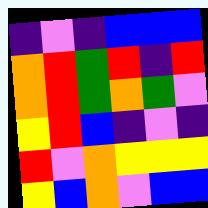[["indigo", "violet", "indigo", "blue", "blue", "blue"], ["orange", "red", "green", "red", "indigo", "red"], ["orange", "red", "green", "orange", "green", "violet"], ["yellow", "red", "blue", "indigo", "violet", "indigo"], ["red", "violet", "orange", "yellow", "yellow", "yellow"], ["yellow", "blue", "orange", "violet", "blue", "blue"]]